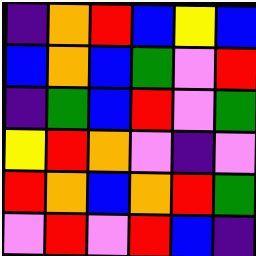[["indigo", "orange", "red", "blue", "yellow", "blue"], ["blue", "orange", "blue", "green", "violet", "red"], ["indigo", "green", "blue", "red", "violet", "green"], ["yellow", "red", "orange", "violet", "indigo", "violet"], ["red", "orange", "blue", "orange", "red", "green"], ["violet", "red", "violet", "red", "blue", "indigo"]]